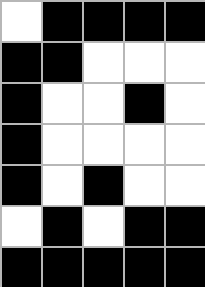[["white", "black", "black", "black", "black"], ["black", "black", "white", "white", "white"], ["black", "white", "white", "black", "white"], ["black", "white", "white", "white", "white"], ["black", "white", "black", "white", "white"], ["white", "black", "white", "black", "black"], ["black", "black", "black", "black", "black"]]